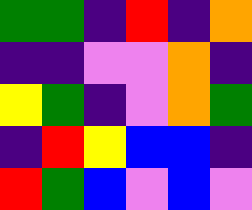[["green", "green", "indigo", "red", "indigo", "orange"], ["indigo", "indigo", "violet", "violet", "orange", "indigo"], ["yellow", "green", "indigo", "violet", "orange", "green"], ["indigo", "red", "yellow", "blue", "blue", "indigo"], ["red", "green", "blue", "violet", "blue", "violet"]]